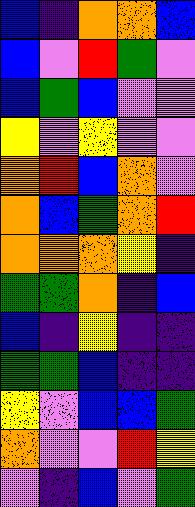[["blue", "indigo", "orange", "orange", "blue"], ["blue", "violet", "red", "green", "violet"], ["blue", "green", "blue", "violet", "violet"], ["yellow", "violet", "yellow", "violet", "violet"], ["orange", "red", "blue", "orange", "violet"], ["orange", "blue", "green", "orange", "red"], ["orange", "orange", "orange", "yellow", "indigo"], ["green", "green", "orange", "indigo", "blue"], ["blue", "indigo", "yellow", "indigo", "indigo"], ["green", "green", "blue", "indigo", "indigo"], ["yellow", "violet", "blue", "blue", "green"], ["orange", "violet", "violet", "red", "yellow"], ["violet", "indigo", "blue", "violet", "green"]]